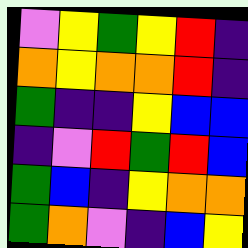[["violet", "yellow", "green", "yellow", "red", "indigo"], ["orange", "yellow", "orange", "orange", "red", "indigo"], ["green", "indigo", "indigo", "yellow", "blue", "blue"], ["indigo", "violet", "red", "green", "red", "blue"], ["green", "blue", "indigo", "yellow", "orange", "orange"], ["green", "orange", "violet", "indigo", "blue", "yellow"]]